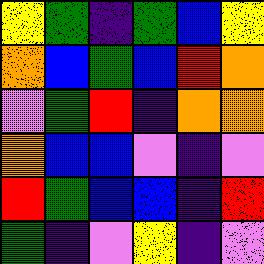[["yellow", "green", "indigo", "green", "blue", "yellow"], ["orange", "blue", "green", "blue", "red", "orange"], ["violet", "green", "red", "indigo", "orange", "orange"], ["orange", "blue", "blue", "violet", "indigo", "violet"], ["red", "green", "blue", "blue", "indigo", "red"], ["green", "indigo", "violet", "yellow", "indigo", "violet"]]